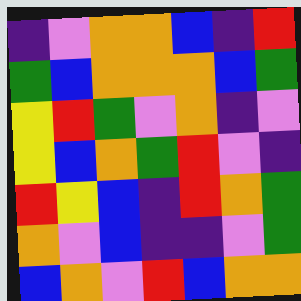[["indigo", "violet", "orange", "orange", "blue", "indigo", "red"], ["green", "blue", "orange", "orange", "orange", "blue", "green"], ["yellow", "red", "green", "violet", "orange", "indigo", "violet"], ["yellow", "blue", "orange", "green", "red", "violet", "indigo"], ["red", "yellow", "blue", "indigo", "red", "orange", "green"], ["orange", "violet", "blue", "indigo", "indigo", "violet", "green"], ["blue", "orange", "violet", "red", "blue", "orange", "orange"]]